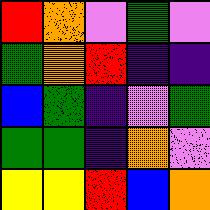[["red", "orange", "violet", "green", "violet"], ["green", "orange", "red", "indigo", "indigo"], ["blue", "green", "indigo", "violet", "green"], ["green", "green", "indigo", "orange", "violet"], ["yellow", "yellow", "red", "blue", "orange"]]